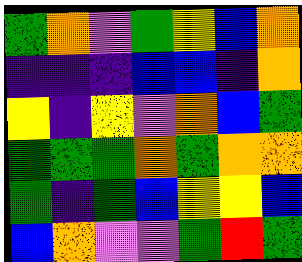[["green", "orange", "violet", "green", "yellow", "blue", "orange"], ["indigo", "indigo", "indigo", "blue", "blue", "indigo", "orange"], ["yellow", "indigo", "yellow", "violet", "orange", "blue", "green"], ["green", "green", "green", "orange", "green", "orange", "orange"], ["green", "indigo", "green", "blue", "yellow", "yellow", "blue"], ["blue", "orange", "violet", "violet", "green", "red", "green"]]